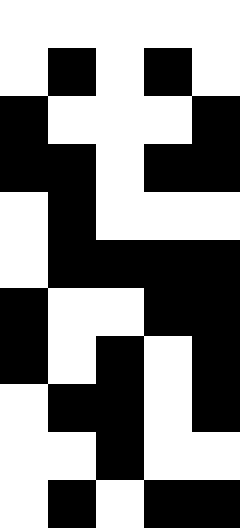[["white", "white", "white", "white", "white"], ["white", "black", "white", "black", "white"], ["black", "white", "white", "white", "black"], ["black", "black", "white", "black", "black"], ["white", "black", "white", "white", "white"], ["white", "black", "black", "black", "black"], ["black", "white", "white", "black", "black"], ["black", "white", "black", "white", "black"], ["white", "black", "black", "white", "black"], ["white", "white", "black", "white", "white"], ["white", "black", "white", "black", "black"]]